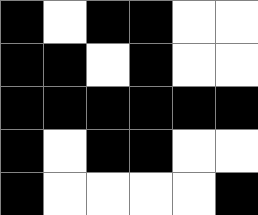[["black", "white", "black", "black", "white", "white"], ["black", "black", "white", "black", "white", "white"], ["black", "black", "black", "black", "black", "black"], ["black", "white", "black", "black", "white", "white"], ["black", "white", "white", "white", "white", "black"]]